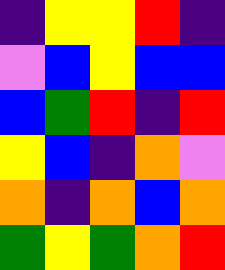[["indigo", "yellow", "yellow", "red", "indigo"], ["violet", "blue", "yellow", "blue", "blue"], ["blue", "green", "red", "indigo", "red"], ["yellow", "blue", "indigo", "orange", "violet"], ["orange", "indigo", "orange", "blue", "orange"], ["green", "yellow", "green", "orange", "red"]]